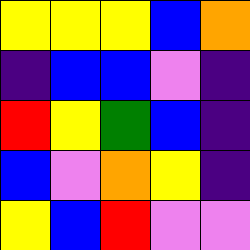[["yellow", "yellow", "yellow", "blue", "orange"], ["indigo", "blue", "blue", "violet", "indigo"], ["red", "yellow", "green", "blue", "indigo"], ["blue", "violet", "orange", "yellow", "indigo"], ["yellow", "blue", "red", "violet", "violet"]]